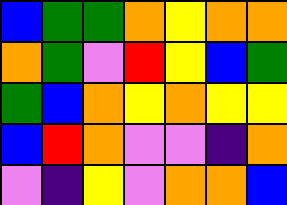[["blue", "green", "green", "orange", "yellow", "orange", "orange"], ["orange", "green", "violet", "red", "yellow", "blue", "green"], ["green", "blue", "orange", "yellow", "orange", "yellow", "yellow"], ["blue", "red", "orange", "violet", "violet", "indigo", "orange"], ["violet", "indigo", "yellow", "violet", "orange", "orange", "blue"]]